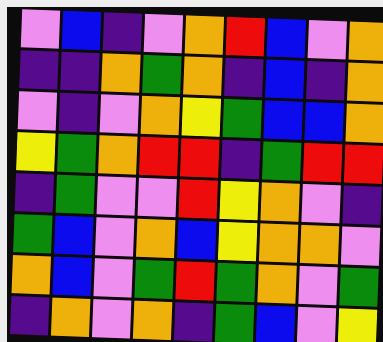[["violet", "blue", "indigo", "violet", "orange", "red", "blue", "violet", "orange"], ["indigo", "indigo", "orange", "green", "orange", "indigo", "blue", "indigo", "orange"], ["violet", "indigo", "violet", "orange", "yellow", "green", "blue", "blue", "orange"], ["yellow", "green", "orange", "red", "red", "indigo", "green", "red", "red"], ["indigo", "green", "violet", "violet", "red", "yellow", "orange", "violet", "indigo"], ["green", "blue", "violet", "orange", "blue", "yellow", "orange", "orange", "violet"], ["orange", "blue", "violet", "green", "red", "green", "orange", "violet", "green"], ["indigo", "orange", "violet", "orange", "indigo", "green", "blue", "violet", "yellow"]]